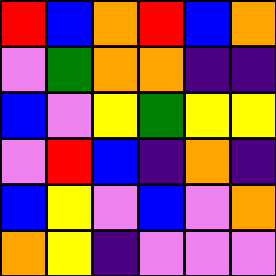[["red", "blue", "orange", "red", "blue", "orange"], ["violet", "green", "orange", "orange", "indigo", "indigo"], ["blue", "violet", "yellow", "green", "yellow", "yellow"], ["violet", "red", "blue", "indigo", "orange", "indigo"], ["blue", "yellow", "violet", "blue", "violet", "orange"], ["orange", "yellow", "indigo", "violet", "violet", "violet"]]